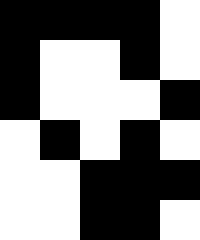[["black", "black", "black", "black", "white"], ["black", "white", "white", "black", "white"], ["black", "white", "white", "white", "black"], ["white", "black", "white", "black", "white"], ["white", "white", "black", "black", "black"], ["white", "white", "black", "black", "white"]]